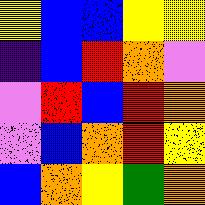[["yellow", "blue", "blue", "yellow", "yellow"], ["indigo", "blue", "red", "orange", "violet"], ["violet", "red", "blue", "red", "orange"], ["violet", "blue", "orange", "red", "yellow"], ["blue", "orange", "yellow", "green", "orange"]]